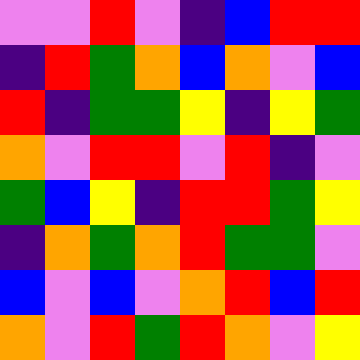[["violet", "violet", "red", "violet", "indigo", "blue", "red", "red"], ["indigo", "red", "green", "orange", "blue", "orange", "violet", "blue"], ["red", "indigo", "green", "green", "yellow", "indigo", "yellow", "green"], ["orange", "violet", "red", "red", "violet", "red", "indigo", "violet"], ["green", "blue", "yellow", "indigo", "red", "red", "green", "yellow"], ["indigo", "orange", "green", "orange", "red", "green", "green", "violet"], ["blue", "violet", "blue", "violet", "orange", "red", "blue", "red"], ["orange", "violet", "red", "green", "red", "orange", "violet", "yellow"]]